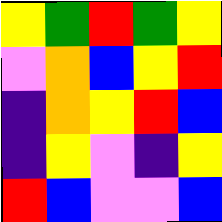[["yellow", "green", "red", "green", "yellow"], ["violet", "orange", "blue", "yellow", "red"], ["indigo", "orange", "yellow", "red", "blue"], ["indigo", "yellow", "violet", "indigo", "yellow"], ["red", "blue", "violet", "violet", "blue"]]